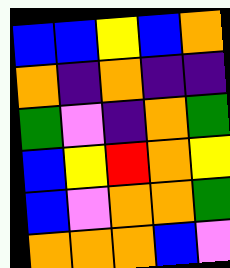[["blue", "blue", "yellow", "blue", "orange"], ["orange", "indigo", "orange", "indigo", "indigo"], ["green", "violet", "indigo", "orange", "green"], ["blue", "yellow", "red", "orange", "yellow"], ["blue", "violet", "orange", "orange", "green"], ["orange", "orange", "orange", "blue", "violet"]]